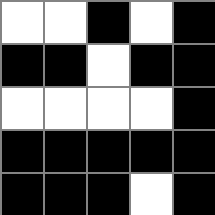[["white", "white", "black", "white", "black"], ["black", "black", "white", "black", "black"], ["white", "white", "white", "white", "black"], ["black", "black", "black", "black", "black"], ["black", "black", "black", "white", "black"]]